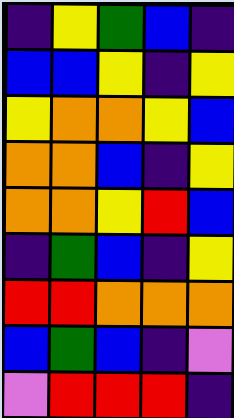[["indigo", "yellow", "green", "blue", "indigo"], ["blue", "blue", "yellow", "indigo", "yellow"], ["yellow", "orange", "orange", "yellow", "blue"], ["orange", "orange", "blue", "indigo", "yellow"], ["orange", "orange", "yellow", "red", "blue"], ["indigo", "green", "blue", "indigo", "yellow"], ["red", "red", "orange", "orange", "orange"], ["blue", "green", "blue", "indigo", "violet"], ["violet", "red", "red", "red", "indigo"]]